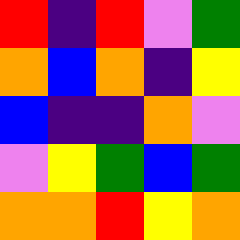[["red", "indigo", "red", "violet", "green"], ["orange", "blue", "orange", "indigo", "yellow"], ["blue", "indigo", "indigo", "orange", "violet"], ["violet", "yellow", "green", "blue", "green"], ["orange", "orange", "red", "yellow", "orange"]]